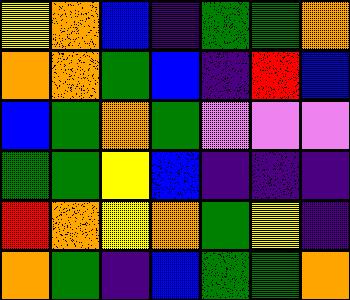[["yellow", "orange", "blue", "indigo", "green", "green", "orange"], ["orange", "orange", "green", "blue", "indigo", "red", "blue"], ["blue", "green", "orange", "green", "violet", "violet", "violet"], ["green", "green", "yellow", "blue", "indigo", "indigo", "indigo"], ["red", "orange", "yellow", "orange", "green", "yellow", "indigo"], ["orange", "green", "indigo", "blue", "green", "green", "orange"]]